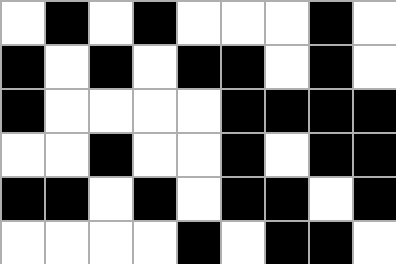[["white", "black", "white", "black", "white", "white", "white", "black", "white"], ["black", "white", "black", "white", "black", "black", "white", "black", "white"], ["black", "white", "white", "white", "white", "black", "black", "black", "black"], ["white", "white", "black", "white", "white", "black", "white", "black", "black"], ["black", "black", "white", "black", "white", "black", "black", "white", "black"], ["white", "white", "white", "white", "black", "white", "black", "black", "white"]]